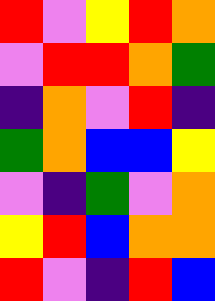[["red", "violet", "yellow", "red", "orange"], ["violet", "red", "red", "orange", "green"], ["indigo", "orange", "violet", "red", "indigo"], ["green", "orange", "blue", "blue", "yellow"], ["violet", "indigo", "green", "violet", "orange"], ["yellow", "red", "blue", "orange", "orange"], ["red", "violet", "indigo", "red", "blue"]]